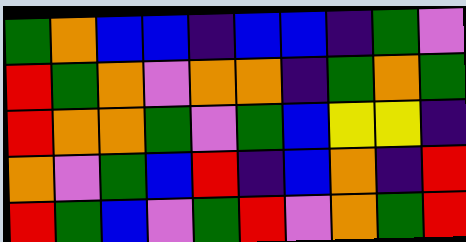[["green", "orange", "blue", "blue", "indigo", "blue", "blue", "indigo", "green", "violet"], ["red", "green", "orange", "violet", "orange", "orange", "indigo", "green", "orange", "green"], ["red", "orange", "orange", "green", "violet", "green", "blue", "yellow", "yellow", "indigo"], ["orange", "violet", "green", "blue", "red", "indigo", "blue", "orange", "indigo", "red"], ["red", "green", "blue", "violet", "green", "red", "violet", "orange", "green", "red"]]